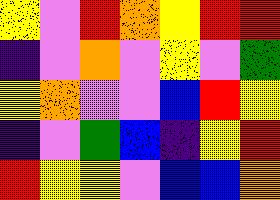[["yellow", "violet", "red", "orange", "yellow", "red", "red"], ["indigo", "violet", "orange", "violet", "yellow", "violet", "green"], ["yellow", "orange", "violet", "violet", "blue", "red", "yellow"], ["indigo", "violet", "green", "blue", "indigo", "yellow", "red"], ["red", "yellow", "yellow", "violet", "blue", "blue", "orange"]]